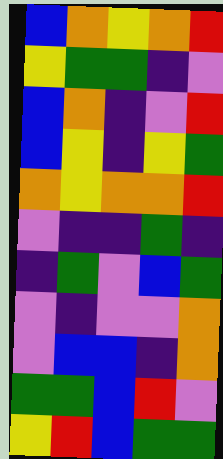[["blue", "orange", "yellow", "orange", "red"], ["yellow", "green", "green", "indigo", "violet"], ["blue", "orange", "indigo", "violet", "red"], ["blue", "yellow", "indigo", "yellow", "green"], ["orange", "yellow", "orange", "orange", "red"], ["violet", "indigo", "indigo", "green", "indigo"], ["indigo", "green", "violet", "blue", "green"], ["violet", "indigo", "violet", "violet", "orange"], ["violet", "blue", "blue", "indigo", "orange"], ["green", "green", "blue", "red", "violet"], ["yellow", "red", "blue", "green", "green"]]